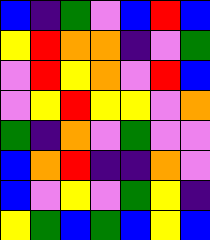[["blue", "indigo", "green", "violet", "blue", "red", "blue"], ["yellow", "red", "orange", "orange", "indigo", "violet", "green"], ["violet", "red", "yellow", "orange", "violet", "red", "blue"], ["violet", "yellow", "red", "yellow", "yellow", "violet", "orange"], ["green", "indigo", "orange", "violet", "green", "violet", "violet"], ["blue", "orange", "red", "indigo", "indigo", "orange", "violet"], ["blue", "violet", "yellow", "violet", "green", "yellow", "indigo"], ["yellow", "green", "blue", "green", "blue", "yellow", "blue"]]